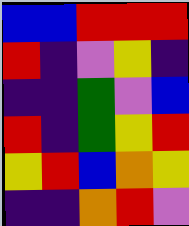[["blue", "blue", "red", "red", "red"], ["red", "indigo", "violet", "yellow", "indigo"], ["indigo", "indigo", "green", "violet", "blue"], ["red", "indigo", "green", "yellow", "red"], ["yellow", "red", "blue", "orange", "yellow"], ["indigo", "indigo", "orange", "red", "violet"]]